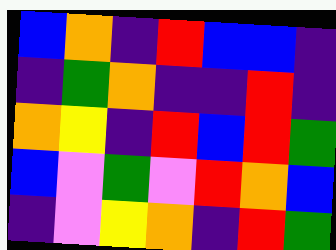[["blue", "orange", "indigo", "red", "blue", "blue", "indigo"], ["indigo", "green", "orange", "indigo", "indigo", "red", "indigo"], ["orange", "yellow", "indigo", "red", "blue", "red", "green"], ["blue", "violet", "green", "violet", "red", "orange", "blue"], ["indigo", "violet", "yellow", "orange", "indigo", "red", "green"]]